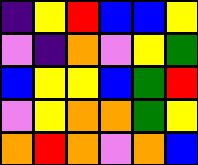[["indigo", "yellow", "red", "blue", "blue", "yellow"], ["violet", "indigo", "orange", "violet", "yellow", "green"], ["blue", "yellow", "yellow", "blue", "green", "red"], ["violet", "yellow", "orange", "orange", "green", "yellow"], ["orange", "red", "orange", "violet", "orange", "blue"]]